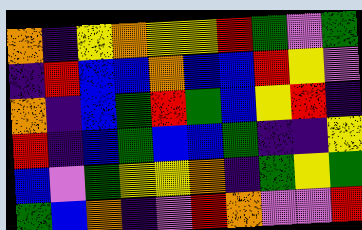[["orange", "indigo", "yellow", "orange", "yellow", "yellow", "red", "green", "violet", "green"], ["indigo", "red", "blue", "blue", "orange", "blue", "blue", "red", "yellow", "violet"], ["orange", "indigo", "blue", "green", "red", "green", "blue", "yellow", "red", "indigo"], ["red", "indigo", "blue", "green", "blue", "blue", "green", "indigo", "indigo", "yellow"], ["blue", "violet", "green", "yellow", "yellow", "orange", "indigo", "green", "yellow", "green"], ["green", "blue", "orange", "indigo", "violet", "red", "orange", "violet", "violet", "red"]]